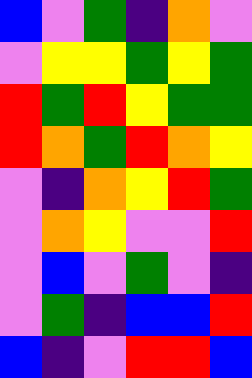[["blue", "violet", "green", "indigo", "orange", "violet"], ["violet", "yellow", "yellow", "green", "yellow", "green"], ["red", "green", "red", "yellow", "green", "green"], ["red", "orange", "green", "red", "orange", "yellow"], ["violet", "indigo", "orange", "yellow", "red", "green"], ["violet", "orange", "yellow", "violet", "violet", "red"], ["violet", "blue", "violet", "green", "violet", "indigo"], ["violet", "green", "indigo", "blue", "blue", "red"], ["blue", "indigo", "violet", "red", "red", "blue"]]